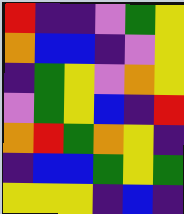[["red", "indigo", "indigo", "violet", "green", "yellow"], ["orange", "blue", "blue", "indigo", "violet", "yellow"], ["indigo", "green", "yellow", "violet", "orange", "yellow"], ["violet", "green", "yellow", "blue", "indigo", "red"], ["orange", "red", "green", "orange", "yellow", "indigo"], ["indigo", "blue", "blue", "green", "yellow", "green"], ["yellow", "yellow", "yellow", "indigo", "blue", "indigo"]]